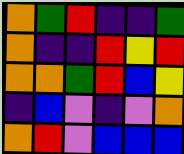[["orange", "green", "red", "indigo", "indigo", "green"], ["orange", "indigo", "indigo", "red", "yellow", "red"], ["orange", "orange", "green", "red", "blue", "yellow"], ["indigo", "blue", "violet", "indigo", "violet", "orange"], ["orange", "red", "violet", "blue", "blue", "blue"]]